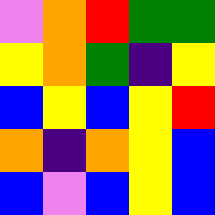[["violet", "orange", "red", "green", "green"], ["yellow", "orange", "green", "indigo", "yellow"], ["blue", "yellow", "blue", "yellow", "red"], ["orange", "indigo", "orange", "yellow", "blue"], ["blue", "violet", "blue", "yellow", "blue"]]